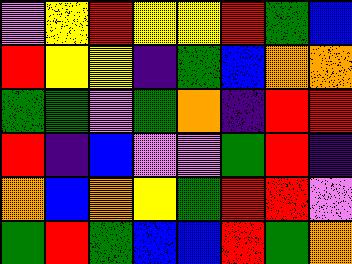[["violet", "yellow", "red", "yellow", "yellow", "red", "green", "blue"], ["red", "yellow", "yellow", "indigo", "green", "blue", "orange", "orange"], ["green", "green", "violet", "green", "orange", "indigo", "red", "red"], ["red", "indigo", "blue", "violet", "violet", "green", "red", "indigo"], ["orange", "blue", "orange", "yellow", "green", "red", "red", "violet"], ["green", "red", "green", "blue", "blue", "red", "green", "orange"]]